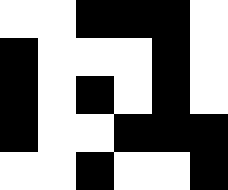[["white", "white", "black", "black", "black", "white"], ["black", "white", "white", "white", "black", "white"], ["black", "white", "black", "white", "black", "white"], ["black", "white", "white", "black", "black", "black"], ["white", "white", "black", "white", "white", "black"]]